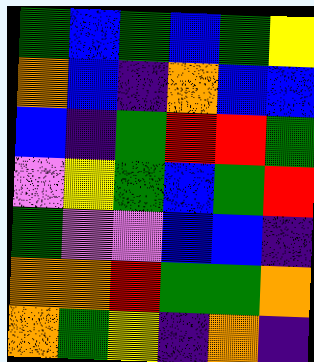[["green", "blue", "green", "blue", "green", "yellow"], ["orange", "blue", "indigo", "orange", "blue", "blue"], ["blue", "indigo", "green", "red", "red", "green"], ["violet", "yellow", "green", "blue", "green", "red"], ["green", "violet", "violet", "blue", "blue", "indigo"], ["orange", "orange", "red", "green", "green", "orange"], ["orange", "green", "yellow", "indigo", "orange", "indigo"]]